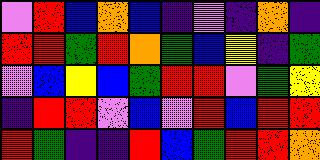[["violet", "red", "blue", "orange", "blue", "indigo", "violet", "indigo", "orange", "indigo"], ["red", "red", "green", "red", "orange", "green", "blue", "yellow", "indigo", "green"], ["violet", "blue", "yellow", "blue", "green", "red", "red", "violet", "green", "yellow"], ["indigo", "red", "red", "violet", "blue", "violet", "red", "blue", "red", "red"], ["red", "green", "indigo", "indigo", "red", "blue", "green", "red", "red", "orange"]]